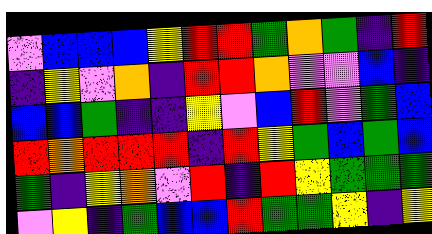[["violet", "blue", "blue", "blue", "yellow", "red", "red", "green", "orange", "green", "indigo", "red"], ["indigo", "yellow", "violet", "orange", "indigo", "red", "red", "orange", "violet", "violet", "blue", "indigo"], ["blue", "blue", "green", "indigo", "indigo", "yellow", "violet", "blue", "red", "violet", "green", "blue"], ["red", "orange", "red", "red", "red", "indigo", "red", "yellow", "green", "blue", "green", "blue"], ["green", "indigo", "yellow", "orange", "violet", "red", "indigo", "red", "yellow", "green", "green", "green"], ["violet", "yellow", "indigo", "green", "blue", "blue", "red", "green", "green", "yellow", "indigo", "yellow"]]